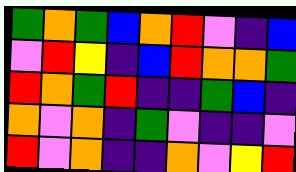[["green", "orange", "green", "blue", "orange", "red", "violet", "indigo", "blue"], ["violet", "red", "yellow", "indigo", "blue", "red", "orange", "orange", "green"], ["red", "orange", "green", "red", "indigo", "indigo", "green", "blue", "indigo"], ["orange", "violet", "orange", "indigo", "green", "violet", "indigo", "indigo", "violet"], ["red", "violet", "orange", "indigo", "indigo", "orange", "violet", "yellow", "red"]]